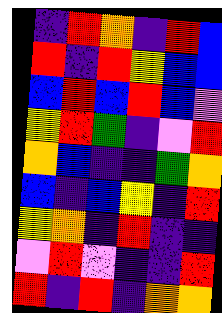[["indigo", "red", "orange", "indigo", "red", "blue"], ["red", "indigo", "red", "yellow", "blue", "blue"], ["blue", "red", "blue", "red", "blue", "violet"], ["yellow", "red", "green", "indigo", "violet", "red"], ["orange", "blue", "indigo", "indigo", "green", "orange"], ["blue", "indigo", "blue", "yellow", "indigo", "red"], ["yellow", "orange", "indigo", "red", "indigo", "indigo"], ["violet", "red", "violet", "indigo", "indigo", "red"], ["red", "indigo", "red", "indigo", "orange", "orange"]]